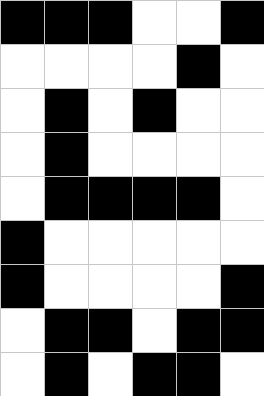[["black", "black", "black", "white", "white", "black"], ["white", "white", "white", "white", "black", "white"], ["white", "black", "white", "black", "white", "white"], ["white", "black", "white", "white", "white", "white"], ["white", "black", "black", "black", "black", "white"], ["black", "white", "white", "white", "white", "white"], ["black", "white", "white", "white", "white", "black"], ["white", "black", "black", "white", "black", "black"], ["white", "black", "white", "black", "black", "white"]]